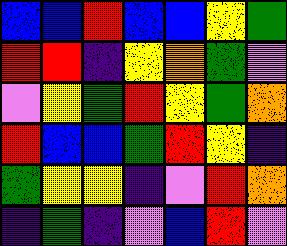[["blue", "blue", "red", "blue", "blue", "yellow", "green"], ["red", "red", "indigo", "yellow", "orange", "green", "violet"], ["violet", "yellow", "green", "red", "yellow", "green", "orange"], ["red", "blue", "blue", "green", "red", "yellow", "indigo"], ["green", "yellow", "yellow", "indigo", "violet", "red", "orange"], ["indigo", "green", "indigo", "violet", "blue", "red", "violet"]]